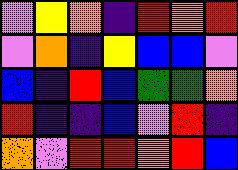[["violet", "yellow", "orange", "indigo", "red", "orange", "red"], ["violet", "orange", "indigo", "yellow", "blue", "blue", "violet"], ["blue", "indigo", "red", "blue", "green", "green", "orange"], ["red", "indigo", "indigo", "blue", "violet", "red", "indigo"], ["orange", "violet", "red", "red", "orange", "red", "blue"]]